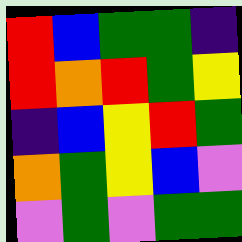[["red", "blue", "green", "green", "indigo"], ["red", "orange", "red", "green", "yellow"], ["indigo", "blue", "yellow", "red", "green"], ["orange", "green", "yellow", "blue", "violet"], ["violet", "green", "violet", "green", "green"]]